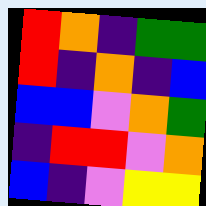[["red", "orange", "indigo", "green", "green"], ["red", "indigo", "orange", "indigo", "blue"], ["blue", "blue", "violet", "orange", "green"], ["indigo", "red", "red", "violet", "orange"], ["blue", "indigo", "violet", "yellow", "yellow"]]